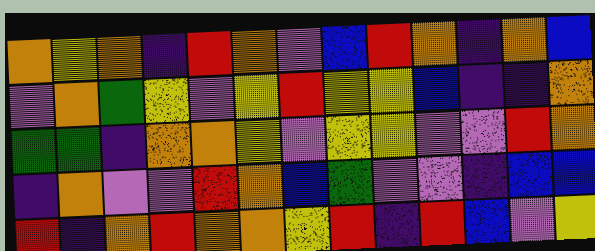[["orange", "yellow", "orange", "indigo", "red", "orange", "violet", "blue", "red", "orange", "indigo", "orange", "blue"], ["violet", "orange", "green", "yellow", "violet", "yellow", "red", "yellow", "yellow", "blue", "indigo", "indigo", "orange"], ["green", "green", "indigo", "orange", "orange", "yellow", "violet", "yellow", "yellow", "violet", "violet", "red", "orange"], ["indigo", "orange", "violet", "violet", "red", "orange", "blue", "green", "violet", "violet", "indigo", "blue", "blue"], ["red", "indigo", "orange", "red", "orange", "orange", "yellow", "red", "indigo", "red", "blue", "violet", "yellow"]]